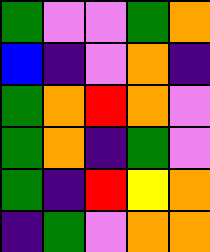[["green", "violet", "violet", "green", "orange"], ["blue", "indigo", "violet", "orange", "indigo"], ["green", "orange", "red", "orange", "violet"], ["green", "orange", "indigo", "green", "violet"], ["green", "indigo", "red", "yellow", "orange"], ["indigo", "green", "violet", "orange", "orange"]]